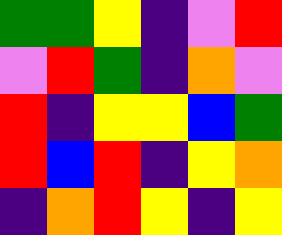[["green", "green", "yellow", "indigo", "violet", "red"], ["violet", "red", "green", "indigo", "orange", "violet"], ["red", "indigo", "yellow", "yellow", "blue", "green"], ["red", "blue", "red", "indigo", "yellow", "orange"], ["indigo", "orange", "red", "yellow", "indigo", "yellow"]]